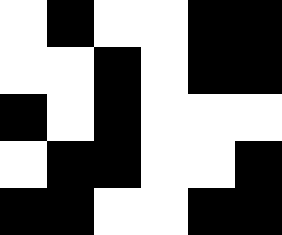[["white", "black", "white", "white", "black", "black"], ["white", "white", "black", "white", "black", "black"], ["black", "white", "black", "white", "white", "white"], ["white", "black", "black", "white", "white", "black"], ["black", "black", "white", "white", "black", "black"]]